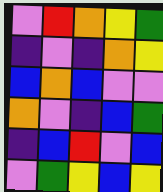[["violet", "red", "orange", "yellow", "green"], ["indigo", "violet", "indigo", "orange", "yellow"], ["blue", "orange", "blue", "violet", "violet"], ["orange", "violet", "indigo", "blue", "green"], ["indigo", "blue", "red", "violet", "blue"], ["violet", "green", "yellow", "blue", "yellow"]]